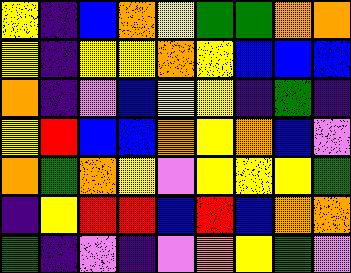[["yellow", "indigo", "blue", "orange", "yellow", "green", "green", "orange", "orange"], ["yellow", "indigo", "yellow", "yellow", "orange", "yellow", "blue", "blue", "blue"], ["orange", "indigo", "violet", "blue", "yellow", "yellow", "indigo", "green", "indigo"], ["yellow", "red", "blue", "blue", "orange", "yellow", "orange", "blue", "violet"], ["orange", "green", "orange", "yellow", "violet", "yellow", "yellow", "yellow", "green"], ["indigo", "yellow", "red", "red", "blue", "red", "blue", "orange", "orange"], ["green", "indigo", "violet", "indigo", "violet", "orange", "yellow", "green", "violet"]]